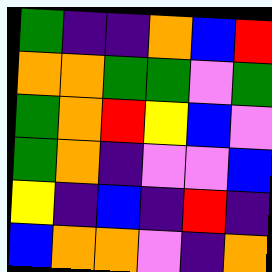[["green", "indigo", "indigo", "orange", "blue", "red"], ["orange", "orange", "green", "green", "violet", "green"], ["green", "orange", "red", "yellow", "blue", "violet"], ["green", "orange", "indigo", "violet", "violet", "blue"], ["yellow", "indigo", "blue", "indigo", "red", "indigo"], ["blue", "orange", "orange", "violet", "indigo", "orange"]]